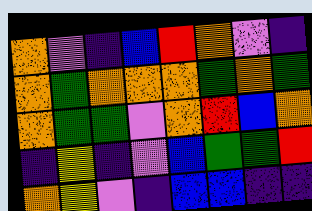[["orange", "violet", "indigo", "blue", "red", "orange", "violet", "indigo"], ["orange", "green", "orange", "orange", "orange", "green", "orange", "green"], ["orange", "green", "green", "violet", "orange", "red", "blue", "orange"], ["indigo", "yellow", "indigo", "violet", "blue", "green", "green", "red"], ["orange", "yellow", "violet", "indigo", "blue", "blue", "indigo", "indigo"]]